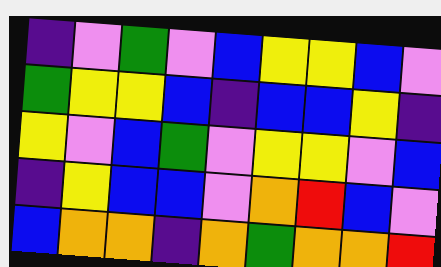[["indigo", "violet", "green", "violet", "blue", "yellow", "yellow", "blue", "violet"], ["green", "yellow", "yellow", "blue", "indigo", "blue", "blue", "yellow", "indigo"], ["yellow", "violet", "blue", "green", "violet", "yellow", "yellow", "violet", "blue"], ["indigo", "yellow", "blue", "blue", "violet", "orange", "red", "blue", "violet"], ["blue", "orange", "orange", "indigo", "orange", "green", "orange", "orange", "red"]]